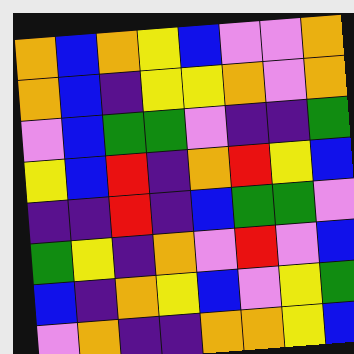[["orange", "blue", "orange", "yellow", "blue", "violet", "violet", "orange"], ["orange", "blue", "indigo", "yellow", "yellow", "orange", "violet", "orange"], ["violet", "blue", "green", "green", "violet", "indigo", "indigo", "green"], ["yellow", "blue", "red", "indigo", "orange", "red", "yellow", "blue"], ["indigo", "indigo", "red", "indigo", "blue", "green", "green", "violet"], ["green", "yellow", "indigo", "orange", "violet", "red", "violet", "blue"], ["blue", "indigo", "orange", "yellow", "blue", "violet", "yellow", "green"], ["violet", "orange", "indigo", "indigo", "orange", "orange", "yellow", "blue"]]